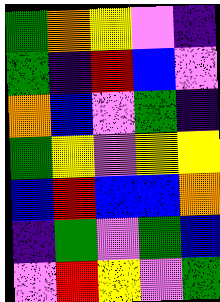[["green", "orange", "yellow", "violet", "indigo"], ["green", "indigo", "red", "blue", "violet"], ["orange", "blue", "violet", "green", "indigo"], ["green", "yellow", "violet", "yellow", "yellow"], ["blue", "red", "blue", "blue", "orange"], ["indigo", "green", "violet", "green", "blue"], ["violet", "red", "yellow", "violet", "green"]]